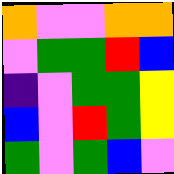[["orange", "violet", "violet", "orange", "orange"], ["violet", "green", "green", "red", "blue"], ["indigo", "violet", "green", "green", "yellow"], ["blue", "violet", "red", "green", "yellow"], ["green", "violet", "green", "blue", "violet"]]